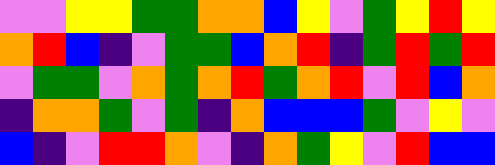[["violet", "violet", "yellow", "yellow", "green", "green", "orange", "orange", "blue", "yellow", "violet", "green", "yellow", "red", "yellow"], ["orange", "red", "blue", "indigo", "violet", "green", "green", "blue", "orange", "red", "indigo", "green", "red", "green", "red"], ["violet", "green", "green", "violet", "orange", "green", "orange", "red", "green", "orange", "red", "violet", "red", "blue", "orange"], ["indigo", "orange", "orange", "green", "violet", "green", "indigo", "orange", "blue", "blue", "blue", "green", "violet", "yellow", "violet"], ["blue", "indigo", "violet", "red", "red", "orange", "violet", "indigo", "orange", "green", "yellow", "violet", "red", "blue", "blue"]]